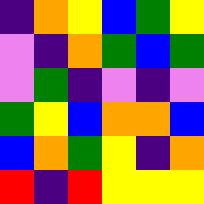[["indigo", "orange", "yellow", "blue", "green", "yellow"], ["violet", "indigo", "orange", "green", "blue", "green"], ["violet", "green", "indigo", "violet", "indigo", "violet"], ["green", "yellow", "blue", "orange", "orange", "blue"], ["blue", "orange", "green", "yellow", "indigo", "orange"], ["red", "indigo", "red", "yellow", "yellow", "yellow"]]